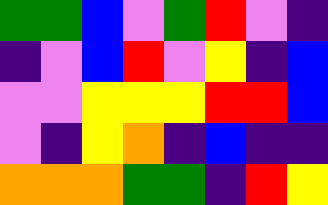[["green", "green", "blue", "violet", "green", "red", "violet", "indigo"], ["indigo", "violet", "blue", "red", "violet", "yellow", "indigo", "blue"], ["violet", "violet", "yellow", "yellow", "yellow", "red", "red", "blue"], ["violet", "indigo", "yellow", "orange", "indigo", "blue", "indigo", "indigo"], ["orange", "orange", "orange", "green", "green", "indigo", "red", "yellow"]]